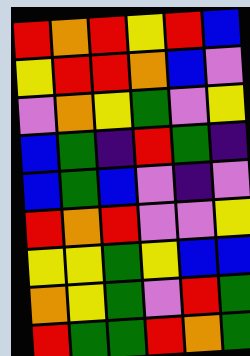[["red", "orange", "red", "yellow", "red", "blue"], ["yellow", "red", "red", "orange", "blue", "violet"], ["violet", "orange", "yellow", "green", "violet", "yellow"], ["blue", "green", "indigo", "red", "green", "indigo"], ["blue", "green", "blue", "violet", "indigo", "violet"], ["red", "orange", "red", "violet", "violet", "yellow"], ["yellow", "yellow", "green", "yellow", "blue", "blue"], ["orange", "yellow", "green", "violet", "red", "green"], ["red", "green", "green", "red", "orange", "green"]]